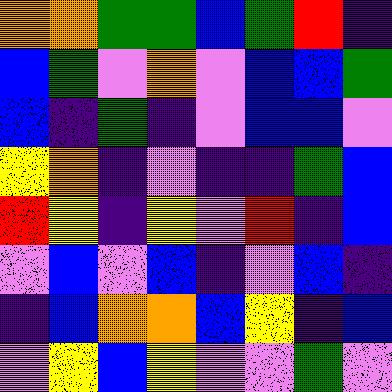[["orange", "orange", "green", "green", "blue", "green", "red", "indigo"], ["blue", "green", "violet", "orange", "violet", "blue", "blue", "green"], ["blue", "indigo", "green", "indigo", "violet", "blue", "blue", "violet"], ["yellow", "orange", "indigo", "violet", "indigo", "indigo", "green", "blue"], ["red", "yellow", "indigo", "yellow", "violet", "red", "indigo", "blue"], ["violet", "blue", "violet", "blue", "indigo", "violet", "blue", "indigo"], ["indigo", "blue", "orange", "orange", "blue", "yellow", "indigo", "blue"], ["violet", "yellow", "blue", "yellow", "violet", "violet", "green", "violet"]]